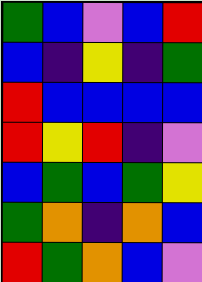[["green", "blue", "violet", "blue", "red"], ["blue", "indigo", "yellow", "indigo", "green"], ["red", "blue", "blue", "blue", "blue"], ["red", "yellow", "red", "indigo", "violet"], ["blue", "green", "blue", "green", "yellow"], ["green", "orange", "indigo", "orange", "blue"], ["red", "green", "orange", "blue", "violet"]]